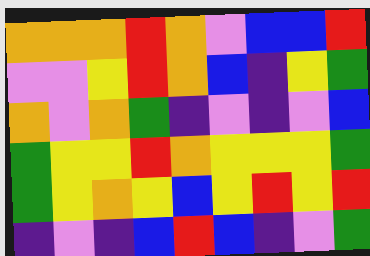[["orange", "orange", "orange", "red", "orange", "violet", "blue", "blue", "red"], ["violet", "violet", "yellow", "red", "orange", "blue", "indigo", "yellow", "green"], ["orange", "violet", "orange", "green", "indigo", "violet", "indigo", "violet", "blue"], ["green", "yellow", "yellow", "red", "orange", "yellow", "yellow", "yellow", "green"], ["green", "yellow", "orange", "yellow", "blue", "yellow", "red", "yellow", "red"], ["indigo", "violet", "indigo", "blue", "red", "blue", "indigo", "violet", "green"]]